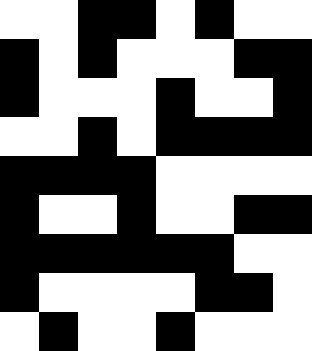[["white", "white", "black", "black", "white", "black", "white", "white"], ["black", "white", "black", "white", "white", "white", "black", "black"], ["black", "white", "white", "white", "black", "white", "white", "black"], ["white", "white", "black", "white", "black", "black", "black", "black"], ["black", "black", "black", "black", "white", "white", "white", "white"], ["black", "white", "white", "black", "white", "white", "black", "black"], ["black", "black", "black", "black", "black", "black", "white", "white"], ["black", "white", "white", "white", "white", "black", "black", "white"], ["white", "black", "white", "white", "black", "white", "white", "white"]]